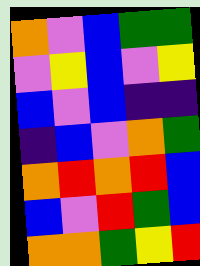[["orange", "violet", "blue", "green", "green"], ["violet", "yellow", "blue", "violet", "yellow"], ["blue", "violet", "blue", "indigo", "indigo"], ["indigo", "blue", "violet", "orange", "green"], ["orange", "red", "orange", "red", "blue"], ["blue", "violet", "red", "green", "blue"], ["orange", "orange", "green", "yellow", "red"]]